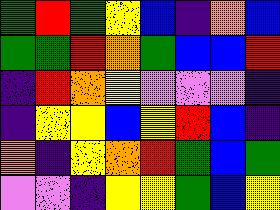[["green", "red", "green", "yellow", "blue", "indigo", "orange", "blue"], ["green", "green", "red", "orange", "green", "blue", "blue", "red"], ["indigo", "red", "orange", "yellow", "violet", "violet", "violet", "indigo"], ["indigo", "yellow", "yellow", "blue", "yellow", "red", "blue", "indigo"], ["orange", "indigo", "yellow", "orange", "red", "green", "blue", "green"], ["violet", "violet", "indigo", "yellow", "yellow", "green", "blue", "yellow"]]